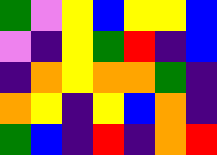[["green", "violet", "yellow", "blue", "yellow", "yellow", "blue"], ["violet", "indigo", "yellow", "green", "red", "indigo", "blue"], ["indigo", "orange", "yellow", "orange", "orange", "green", "indigo"], ["orange", "yellow", "indigo", "yellow", "blue", "orange", "indigo"], ["green", "blue", "indigo", "red", "indigo", "orange", "red"]]